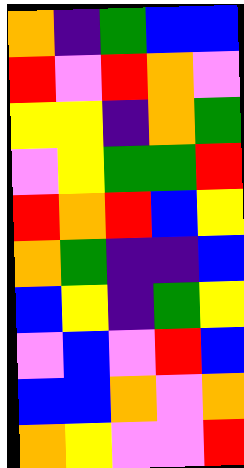[["orange", "indigo", "green", "blue", "blue"], ["red", "violet", "red", "orange", "violet"], ["yellow", "yellow", "indigo", "orange", "green"], ["violet", "yellow", "green", "green", "red"], ["red", "orange", "red", "blue", "yellow"], ["orange", "green", "indigo", "indigo", "blue"], ["blue", "yellow", "indigo", "green", "yellow"], ["violet", "blue", "violet", "red", "blue"], ["blue", "blue", "orange", "violet", "orange"], ["orange", "yellow", "violet", "violet", "red"]]